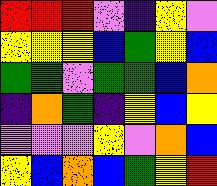[["red", "red", "red", "violet", "indigo", "yellow", "violet"], ["yellow", "yellow", "yellow", "blue", "green", "yellow", "blue"], ["green", "green", "violet", "green", "green", "blue", "orange"], ["indigo", "orange", "green", "indigo", "yellow", "blue", "yellow"], ["violet", "violet", "violet", "yellow", "violet", "orange", "blue"], ["yellow", "blue", "orange", "blue", "green", "yellow", "red"]]